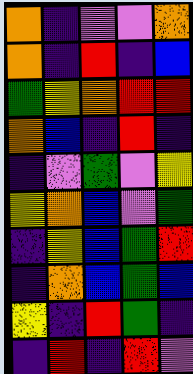[["orange", "indigo", "violet", "violet", "orange"], ["orange", "indigo", "red", "indigo", "blue"], ["green", "yellow", "orange", "red", "red"], ["orange", "blue", "indigo", "red", "indigo"], ["indigo", "violet", "green", "violet", "yellow"], ["yellow", "orange", "blue", "violet", "green"], ["indigo", "yellow", "blue", "green", "red"], ["indigo", "orange", "blue", "green", "blue"], ["yellow", "indigo", "red", "green", "indigo"], ["indigo", "red", "indigo", "red", "violet"]]